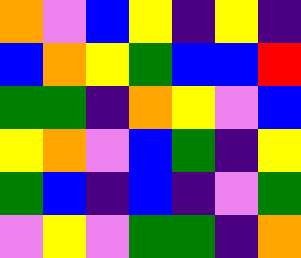[["orange", "violet", "blue", "yellow", "indigo", "yellow", "indigo"], ["blue", "orange", "yellow", "green", "blue", "blue", "red"], ["green", "green", "indigo", "orange", "yellow", "violet", "blue"], ["yellow", "orange", "violet", "blue", "green", "indigo", "yellow"], ["green", "blue", "indigo", "blue", "indigo", "violet", "green"], ["violet", "yellow", "violet", "green", "green", "indigo", "orange"]]